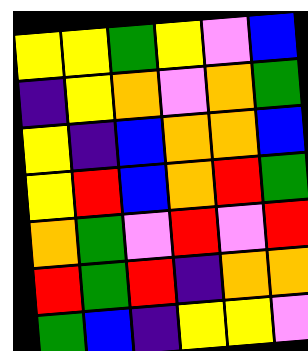[["yellow", "yellow", "green", "yellow", "violet", "blue"], ["indigo", "yellow", "orange", "violet", "orange", "green"], ["yellow", "indigo", "blue", "orange", "orange", "blue"], ["yellow", "red", "blue", "orange", "red", "green"], ["orange", "green", "violet", "red", "violet", "red"], ["red", "green", "red", "indigo", "orange", "orange"], ["green", "blue", "indigo", "yellow", "yellow", "violet"]]